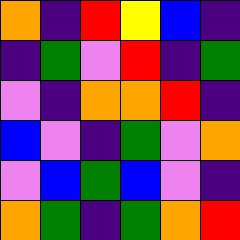[["orange", "indigo", "red", "yellow", "blue", "indigo"], ["indigo", "green", "violet", "red", "indigo", "green"], ["violet", "indigo", "orange", "orange", "red", "indigo"], ["blue", "violet", "indigo", "green", "violet", "orange"], ["violet", "blue", "green", "blue", "violet", "indigo"], ["orange", "green", "indigo", "green", "orange", "red"]]